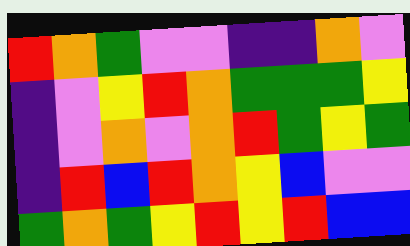[["red", "orange", "green", "violet", "violet", "indigo", "indigo", "orange", "violet"], ["indigo", "violet", "yellow", "red", "orange", "green", "green", "green", "yellow"], ["indigo", "violet", "orange", "violet", "orange", "red", "green", "yellow", "green"], ["indigo", "red", "blue", "red", "orange", "yellow", "blue", "violet", "violet"], ["green", "orange", "green", "yellow", "red", "yellow", "red", "blue", "blue"]]